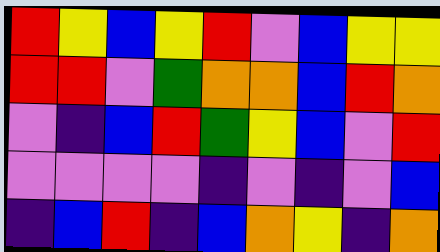[["red", "yellow", "blue", "yellow", "red", "violet", "blue", "yellow", "yellow"], ["red", "red", "violet", "green", "orange", "orange", "blue", "red", "orange"], ["violet", "indigo", "blue", "red", "green", "yellow", "blue", "violet", "red"], ["violet", "violet", "violet", "violet", "indigo", "violet", "indigo", "violet", "blue"], ["indigo", "blue", "red", "indigo", "blue", "orange", "yellow", "indigo", "orange"]]